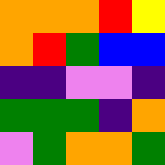[["orange", "orange", "orange", "red", "yellow"], ["orange", "red", "green", "blue", "blue"], ["indigo", "indigo", "violet", "violet", "indigo"], ["green", "green", "green", "indigo", "orange"], ["violet", "green", "orange", "orange", "green"]]